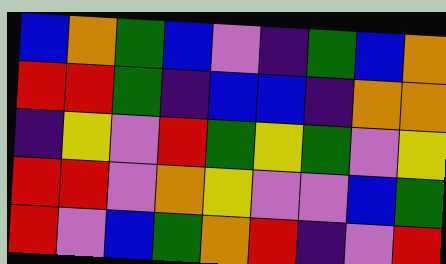[["blue", "orange", "green", "blue", "violet", "indigo", "green", "blue", "orange"], ["red", "red", "green", "indigo", "blue", "blue", "indigo", "orange", "orange"], ["indigo", "yellow", "violet", "red", "green", "yellow", "green", "violet", "yellow"], ["red", "red", "violet", "orange", "yellow", "violet", "violet", "blue", "green"], ["red", "violet", "blue", "green", "orange", "red", "indigo", "violet", "red"]]